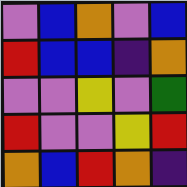[["violet", "blue", "orange", "violet", "blue"], ["red", "blue", "blue", "indigo", "orange"], ["violet", "violet", "yellow", "violet", "green"], ["red", "violet", "violet", "yellow", "red"], ["orange", "blue", "red", "orange", "indigo"]]